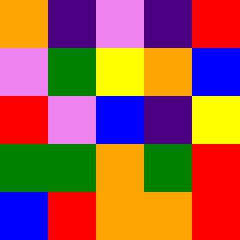[["orange", "indigo", "violet", "indigo", "red"], ["violet", "green", "yellow", "orange", "blue"], ["red", "violet", "blue", "indigo", "yellow"], ["green", "green", "orange", "green", "red"], ["blue", "red", "orange", "orange", "red"]]